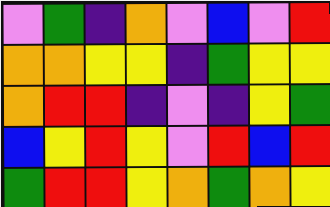[["violet", "green", "indigo", "orange", "violet", "blue", "violet", "red"], ["orange", "orange", "yellow", "yellow", "indigo", "green", "yellow", "yellow"], ["orange", "red", "red", "indigo", "violet", "indigo", "yellow", "green"], ["blue", "yellow", "red", "yellow", "violet", "red", "blue", "red"], ["green", "red", "red", "yellow", "orange", "green", "orange", "yellow"]]